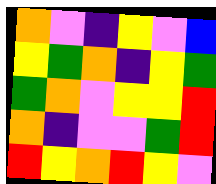[["orange", "violet", "indigo", "yellow", "violet", "blue"], ["yellow", "green", "orange", "indigo", "yellow", "green"], ["green", "orange", "violet", "yellow", "yellow", "red"], ["orange", "indigo", "violet", "violet", "green", "red"], ["red", "yellow", "orange", "red", "yellow", "violet"]]